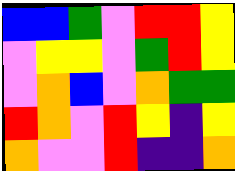[["blue", "blue", "green", "violet", "red", "red", "yellow"], ["violet", "yellow", "yellow", "violet", "green", "red", "yellow"], ["violet", "orange", "blue", "violet", "orange", "green", "green"], ["red", "orange", "violet", "red", "yellow", "indigo", "yellow"], ["orange", "violet", "violet", "red", "indigo", "indigo", "orange"]]